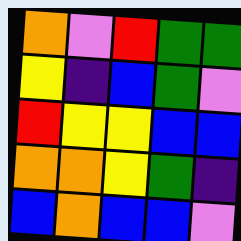[["orange", "violet", "red", "green", "green"], ["yellow", "indigo", "blue", "green", "violet"], ["red", "yellow", "yellow", "blue", "blue"], ["orange", "orange", "yellow", "green", "indigo"], ["blue", "orange", "blue", "blue", "violet"]]